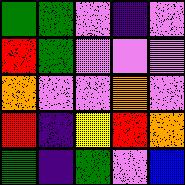[["green", "green", "violet", "indigo", "violet"], ["red", "green", "violet", "violet", "violet"], ["orange", "violet", "violet", "orange", "violet"], ["red", "indigo", "yellow", "red", "orange"], ["green", "indigo", "green", "violet", "blue"]]